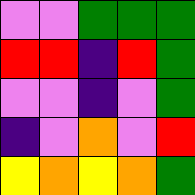[["violet", "violet", "green", "green", "green"], ["red", "red", "indigo", "red", "green"], ["violet", "violet", "indigo", "violet", "green"], ["indigo", "violet", "orange", "violet", "red"], ["yellow", "orange", "yellow", "orange", "green"]]